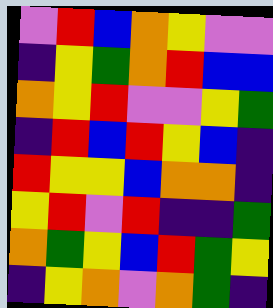[["violet", "red", "blue", "orange", "yellow", "violet", "violet"], ["indigo", "yellow", "green", "orange", "red", "blue", "blue"], ["orange", "yellow", "red", "violet", "violet", "yellow", "green"], ["indigo", "red", "blue", "red", "yellow", "blue", "indigo"], ["red", "yellow", "yellow", "blue", "orange", "orange", "indigo"], ["yellow", "red", "violet", "red", "indigo", "indigo", "green"], ["orange", "green", "yellow", "blue", "red", "green", "yellow"], ["indigo", "yellow", "orange", "violet", "orange", "green", "indigo"]]